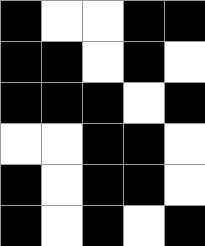[["black", "white", "white", "black", "black"], ["black", "black", "white", "black", "white"], ["black", "black", "black", "white", "black"], ["white", "white", "black", "black", "white"], ["black", "white", "black", "black", "white"], ["black", "white", "black", "white", "black"]]